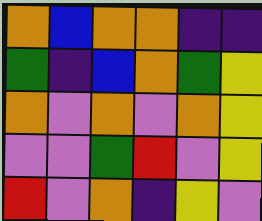[["orange", "blue", "orange", "orange", "indigo", "indigo"], ["green", "indigo", "blue", "orange", "green", "yellow"], ["orange", "violet", "orange", "violet", "orange", "yellow"], ["violet", "violet", "green", "red", "violet", "yellow"], ["red", "violet", "orange", "indigo", "yellow", "violet"]]